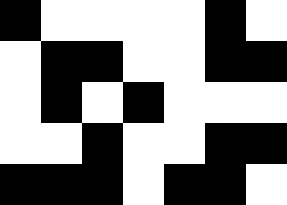[["black", "white", "white", "white", "white", "black", "white"], ["white", "black", "black", "white", "white", "black", "black"], ["white", "black", "white", "black", "white", "white", "white"], ["white", "white", "black", "white", "white", "black", "black"], ["black", "black", "black", "white", "black", "black", "white"]]